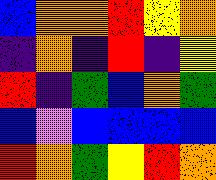[["blue", "orange", "orange", "red", "yellow", "orange"], ["indigo", "orange", "indigo", "red", "indigo", "yellow"], ["red", "indigo", "green", "blue", "orange", "green"], ["blue", "violet", "blue", "blue", "blue", "blue"], ["red", "orange", "green", "yellow", "red", "orange"]]